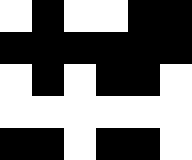[["white", "black", "white", "white", "black", "black"], ["black", "black", "black", "black", "black", "black"], ["white", "black", "white", "black", "black", "white"], ["white", "white", "white", "white", "white", "white"], ["black", "black", "white", "black", "black", "white"]]